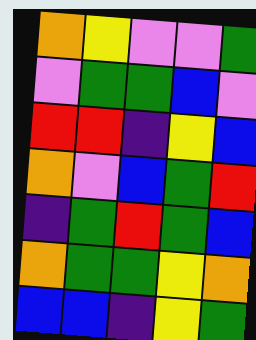[["orange", "yellow", "violet", "violet", "green"], ["violet", "green", "green", "blue", "violet"], ["red", "red", "indigo", "yellow", "blue"], ["orange", "violet", "blue", "green", "red"], ["indigo", "green", "red", "green", "blue"], ["orange", "green", "green", "yellow", "orange"], ["blue", "blue", "indigo", "yellow", "green"]]